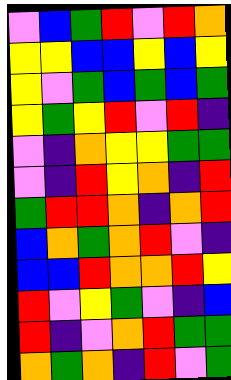[["violet", "blue", "green", "red", "violet", "red", "orange"], ["yellow", "yellow", "blue", "blue", "yellow", "blue", "yellow"], ["yellow", "violet", "green", "blue", "green", "blue", "green"], ["yellow", "green", "yellow", "red", "violet", "red", "indigo"], ["violet", "indigo", "orange", "yellow", "yellow", "green", "green"], ["violet", "indigo", "red", "yellow", "orange", "indigo", "red"], ["green", "red", "red", "orange", "indigo", "orange", "red"], ["blue", "orange", "green", "orange", "red", "violet", "indigo"], ["blue", "blue", "red", "orange", "orange", "red", "yellow"], ["red", "violet", "yellow", "green", "violet", "indigo", "blue"], ["red", "indigo", "violet", "orange", "red", "green", "green"], ["orange", "green", "orange", "indigo", "red", "violet", "green"]]